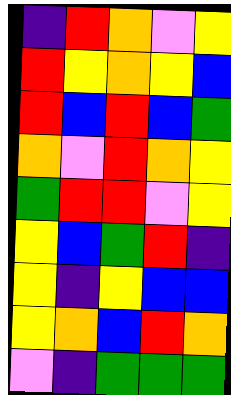[["indigo", "red", "orange", "violet", "yellow"], ["red", "yellow", "orange", "yellow", "blue"], ["red", "blue", "red", "blue", "green"], ["orange", "violet", "red", "orange", "yellow"], ["green", "red", "red", "violet", "yellow"], ["yellow", "blue", "green", "red", "indigo"], ["yellow", "indigo", "yellow", "blue", "blue"], ["yellow", "orange", "blue", "red", "orange"], ["violet", "indigo", "green", "green", "green"]]